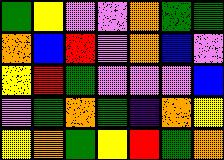[["green", "yellow", "violet", "violet", "orange", "green", "green"], ["orange", "blue", "red", "violet", "orange", "blue", "violet"], ["yellow", "red", "green", "violet", "violet", "violet", "blue"], ["violet", "green", "orange", "green", "indigo", "orange", "yellow"], ["yellow", "orange", "green", "yellow", "red", "green", "orange"]]